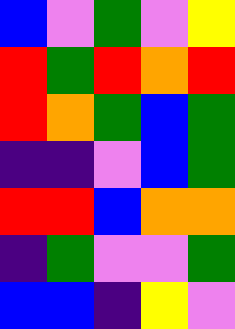[["blue", "violet", "green", "violet", "yellow"], ["red", "green", "red", "orange", "red"], ["red", "orange", "green", "blue", "green"], ["indigo", "indigo", "violet", "blue", "green"], ["red", "red", "blue", "orange", "orange"], ["indigo", "green", "violet", "violet", "green"], ["blue", "blue", "indigo", "yellow", "violet"]]